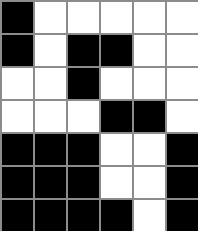[["black", "white", "white", "white", "white", "white"], ["black", "white", "black", "black", "white", "white"], ["white", "white", "black", "white", "white", "white"], ["white", "white", "white", "black", "black", "white"], ["black", "black", "black", "white", "white", "black"], ["black", "black", "black", "white", "white", "black"], ["black", "black", "black", "black", "white", "black"]]